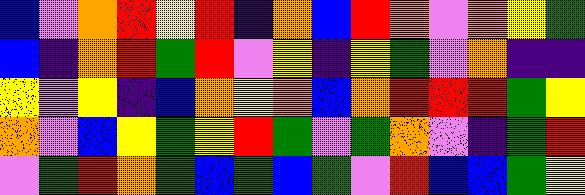[["blue", "violet", "orange", "red", "yellow", "red", "indigo", "orange", "blue", "red", "orange", "violet", "orange", "yellow", "green"], ["blue", "indigo", "orange", "red", "green", "red", "violet", "yellow", "indigo", "yellow", "green", "violet", "orange", "indigo", "indigo"], ["yellow", "violet", "yellow", "indigo", "blue", "orange", "yellow", "orange", "blue", "orange", "red", "red", "red", "green", "yellow"], ["orange", "violet", "blue", "yellow", "green", "yellow", "red", "green", "violet", "green", "orange", "violet", "indigo", "green", "red"], ["violet", "green", "red", "orange", "green", "blue", "green", "blue", "green", "violet", "red", "blue", "blue", "green", "yellow"]]